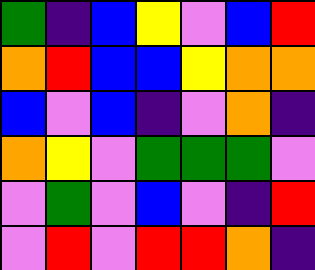[["green", "indigo", "blue", "yellow", "violet", "blue", "red"], ["orange", "red", "blue", "blue", "yellow", "orange", "orange"], ["blue", "violet", "blue", "indigo", "violet", "orange", "indigo"], ["orange", "yellow", "violet", "green", "green", "green", "violet"], ["violet", "green", "violet", "blue", "violet", "indigo", "red"], ["violet", "red", "violet", "red", "red", "orange", "indigo"]]